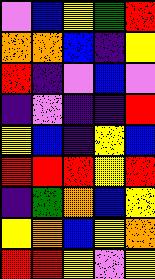[["violet", "blue", "yellow", "green", "red"], ["orange", "orange", "blue", "indigo", "yellow"], ["red", "indigo", "violet", "blue", "violet"], ["indigo", "violet", "indigo", "indigo", "red"], ["yellow", "blue", "indigo", "yellow", "blue"], ["red", "red", "red", "yellow", "red"], ["indigo", "green", "orange", "blue", "yellow"], ["yellow", "orange", "blue", "yellow", "orange"], ["red", "red", "yellow", "violet", "yellow"]]